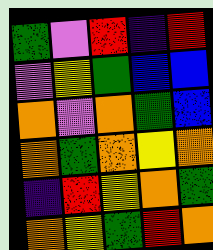[["green", "violet", "red", "indigo", "red"], ["violet", "yellow", "green", "blue", "blue"], ["orange", "violet", "orange", "green", "blue"], ["orange", "green", "orange", "yellow", "orange"], ["indigo", "red", "yellow", "orange", "green"], ["orange", "yellow", "green", "red", "orange"]]